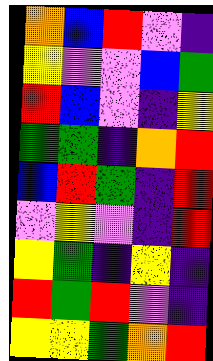[["orange", "blue", "red", "violet", "indigo"], ["yellow", "violet", "violet", "blue", "green"], ["red", "blue", "violet", "indigo", "yellow"], ["green", "green", "indigo", "orange", "red"], ["blue", "red", "green", "indigo", "red"], ["violet", "yellow", "violet", "indigo", "red"], ["yellow", "green", "indigo", "yellow", "indigo"], ["red", "green", "red", "violet", "indigo"], ["yellow", "yellow", "green", "orange", "red"]]